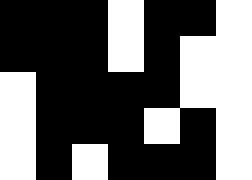[["black", "black", "black", "white", "black", "black", "white"], ["black", "black", "black", "white", "black", "white", "white"], ["white", "black", "black", "black", "black", "white", "white"], ["white", "black", "black", "black", "white", "black", "white"], ["white", "black", "white", "black", "black", "black", "white"]]